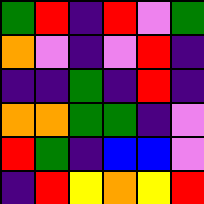[["green", "red", "indigo", "red", "violet", "green"], ["orange", "violet", "indigo", "violet", "red", "indigo"], ["indigo", "indigo", "green", "indigo", "red", "indigo"], ["orange", "orange", "green", "green", "indigo", "violet"], ["red", "green", "indigo", "blue", "blue", "violet"], ["indigo", "red", "yellow", "orange", "yellow", "red"]]